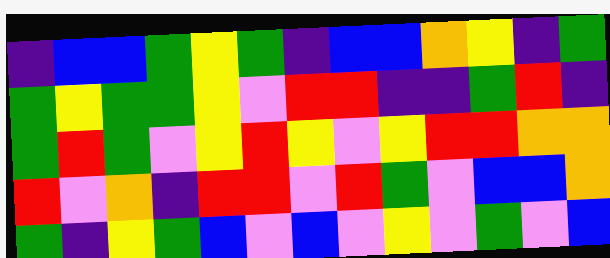[["indigo", "blue", "blue", "green", "yellow", "green", "indigo", "blue", "blue", "orange", "yellow", "indigo", "green"], ["green", "yellow", "green", "green", "yellow", "violet", "red", "red", "indigo", "indigo", "green", "red", "indigo"], ["green", "red", "green", "violet", "yellow", "red", "yellow", "violet", "yellow", "red", "red", "orange", "orange"], ["red", "violet", "orange", "indigo", "red", "red", "violet", "red", "green", "violet", "blue", "blue", "orange"], ["green", "indigo", "yellow", "green", "blue", "violet", "blue", "violet", "yellow", "violet", "green", "violet", "blue"]]